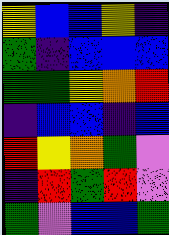[["yellow", "blue", "blue", "yellow", "indigo"], ["green", "indigo", "blue", "blue", "blue"], ["green", "green", "yellow", "orange", "red"], ["indigo", "blue", "blue", "indigo", "blue"], ["red", "yellow", "orange", "green", "violet"], ["indigo", "red", "green", "red", "violet"], ["green", "violet", "blue", "blue", "green"]]